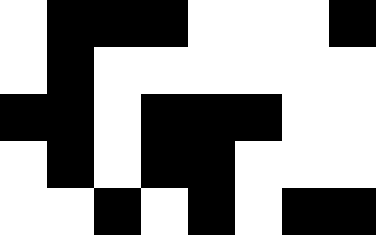[["white", "black", "black", "black", "white", "white", "white", "black"], ["white", "black", "white", "white", "white", "white", "white", "white"], ["black", "black", "white", "black", "black", "black", "white", "white"], ["white", "black", "white", "black", "black", "white", "white", "white"], ["white", "white", "black", "white", "black", "white", "black", "black"]]